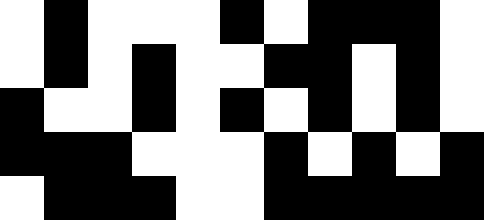[["white", "black", "white", "white", "white", "black", "white", "black", "black", "black", "white"], ["white", "black", "white", "black", "white", "white", "black", "black", "white", "black", "white"], ["black", "white", "white", "black", "white", "black", "white", "black", "white", "black", "white"], ["black", "black", "black", "white", "white", "white", "black", "white", "black", "white", "black"], ["white", "black", "black", "black", "white", "white", "black", "black", "black", "black", "black"]]